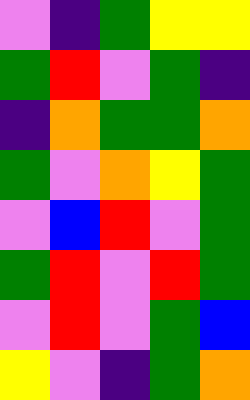[["violet", "indigo", "green", "yellow", "yellow"], ["green", "red", "violet", "green", "indigo"], ["indigo", "orange", "green", "green", "orange"], ["green", "violet", "orange", "yellow", "green"], ["violet", "blue", "red", "violet", "green"], ["green", "red", "violet", "red", "green"], ["violet", "red", "violet", "green", "blue"], ["yellow", "violet", "indigo", "green", "orange"]]